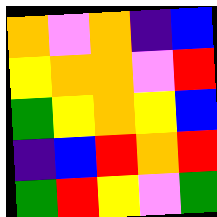[["orange", "violet", "orange", "indigo", "blue"], ["yellow", "orange", "orange", "violet", "red"], ["green", "yellow", "orange", "yellow", "blue"], ["indigo", "blue", "red", "orange", "red"], ["green", "red", "yellow", "violet", "green"]]